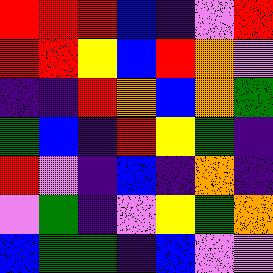[["red", "red", "red", "blue", "indigo", "violet", "red"], ["red", "red", "yellow", "blue", "red", "orange", "violet"], ["indigo", "indigo", "red", "orange", "blue", "orange", "green"], ["green", "blue", "indigo", "red", "yellow", "green", "indigo"], ["red", "violet", "indigo", "blue", "indigo", "orange", "indigo"], ["violet", "green", "indigo", "violet", "yellow", "green", "orange"], ["blue", "green", "green", "indigo", "blue", "violet", "violet"]]